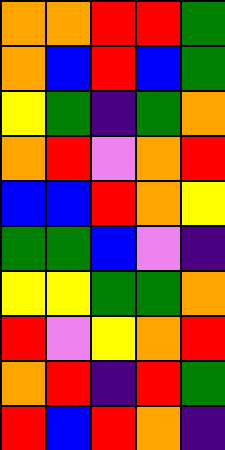[["orange", "orange", "red", "red", "green"], ["orange", "blue", "red", "blue", "green"], ["yellow", "green", "indigo", "green", "orange"], ["orange", "red", "violet", "orange", "red"], ["blue", "blue", "red", "orange", "yellow"], ["green", "green", "blue", "violet", "indigo"], ["yellow", "yellow", "green", "green", "orange"], ["red", "violet", "yellow", "orange", "red"], ["orange", "red", "indigo", "red", "green"], ["red", "blue", "red", "orange", "indigo"]]